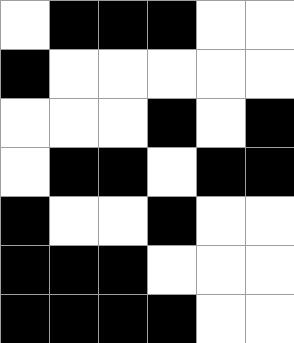[["white", "black", "black", "black", "white", "white"], ["black", "white", "white", "white", "white", "white"], ["white", "white", "white", "black", "white", "black"], ["white", "black", "black", "white", "black", "black"], ["black", "white", "white", "black", "white", "white"], ["black", "black", "black", "white", "white", "white"], ["black", "black", "black", "black", "white", "white"]]